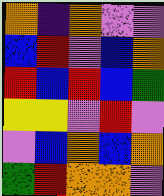[["orange", "indigo", "orange", "violet", "violet"], ["blue", "red", "violet", "blue", "orange"], ["red", "blue", "red", "blue", "green"], ["yellow", "yellow", "violet", "red", "violet"], ["violet", "blue", "orange", "blue", "orange"], ["green", "red", "orange", "orange", "violet"]]